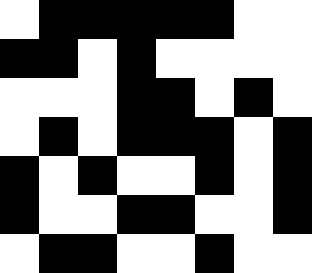[["white", "black", "black", "black", "black", "black", "white", "white"], ["black", "black", "white", "black", "white", "white", "white", "white"], ["white", "white", "white", "black", "black", "white", "black", "white"], ["white", "black", "white", "black", "black", "black", "white", "black"], ["black", "white", "black", "white", "white", "black", "white", "black"], ["black", "white", "white", "black", "black", "white", "white", "black"], ["white", "black", "black", "white", "white", "black", "white", "white"]]